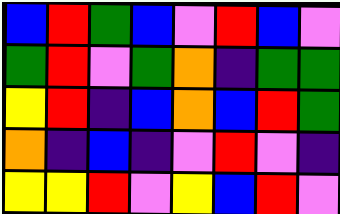[["blue", "red", "green", "blue", "violet", "red", "blue", "violet"], ["green", "red", "violet", "green", "orange", "indigo", "green", "green"], ["yellow", "red", "indigo", "blue", "orange", "blue", "red", "green"], ["orange", "indigo", "blue", "indigo", "violet", "red", "violet", "indigo"], ["yellow", "yellow", "red", "violet", "yellow", "blue", "red", "violet"]]